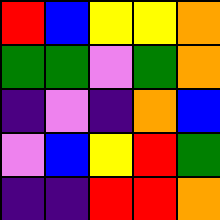[["red", "blue", "yellow", "yellow", "orange"], ["green", "green", "violet", "green", "orange"], ["indigo", "violet", "indigo", "orange", "blue"], ["violet", "blue", "yellow", "red", "green"], ["indigo", "indigo", "red", "red", "orange"]]